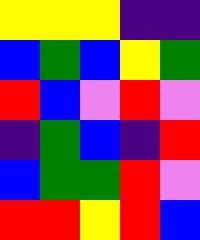[["yellow", "yellow", "yellow", "indigo", "indigo"], ["blue", "green", "blue", "yellow", "green"], ["red", "blue", "violet", "red", "violet"], ["indigo", "green", "blue", "indigo", "red"], ["blue", "green", "green", "red", "violet"], ["red", "red", "yellow", "red", "blue"]]